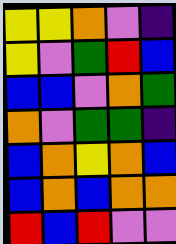[["yellow", "yellow", "orange", "violet", "indigo"], ["yellow", "violet", "green", "red", "blue"], ["blue", "blue", "violet", "orange", "green"], ["orange", "violet", "green", "green", "indigo"], ["blue", "orange", "yellow", "orange", "blue"], ["blue", "orange", "blue", "orange", "orange"], ["red", "blue", "red", "violet", "violet"]]